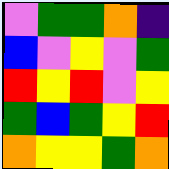[["violet", "green", "green", "orange", "indigo"], ["blue", "violet", "yellow", "violet", "green"], ["red", "yellow", "red", "violet", "yellow"], ["green", "blue", "green", "yellow", "red"], ["orange", "yellow", "yellow", "green", "orange"]]